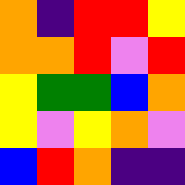[["orange", "indigo", "red", "red", "yellow"], ["orange", "orange", "red", "violet", "red"], ["yellow", "green", "green", "blue", "orange"], ["yellow", "violet", "yellow", "orange", "violet"], ["blue", "red", "orange", "indigo", "indigo"]]